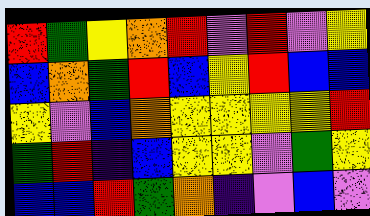[["red", "green", "yellow", "orange", "red", "violet", "red", "violet", "yellow"], ["blue", "orange", "green", "red", "blue", "yellow", "red", "blue", "blue"], ["yellow", "violet", "blue", "orange", "yellow", "yellow", "yellow", "yellow", "red"], ["green", "red", "indigo", "blue", "yellow", "yellow", "violet", "green", "yellow"], ["blue", "blue", "red", "green", "orange", "indigo", "violet", "blue", "violet"]]